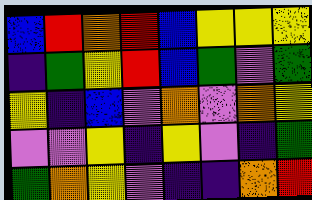[["blue", "red", "orange", "red", "blue", "yellow", "yellow", "yellow"], ["indigo", "green", "yellow", "red", "blue", "green", "violet", "green"], ["yellow", "indigo", "blue", "violet", "orange", "violet", "orange", "yellow"], ["violet", "violet", "yellow", "indigo", "yellow", "violet", "indigo", "green"], ["green", "orange", "yellow", "violet", "indigo", "indigo", "orange", "red"]]